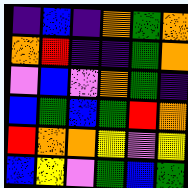[["indigo", "blue", "indigo", "orange", "green", "orange"], ["orange", "red", "indigo", "indigo", "green", "orange"], ["violet", "blue", "violet", "orange", "green", "indigo"], ["blue", "green", "blue", "green", "red", "orange"], ["red", "orange", "orange", "yellow", "violet", "yellow"], ["blue", "yellow", "violet", "green", "blue", "green"]]